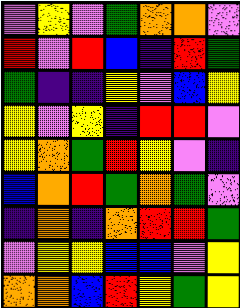[["violet", "yellow", "violet", "green", "orange", "orange", "violet"], ["red", "violet", "red", "blue", "indigo", "red", "green"], ["green", "indigo", "indigo", "yellow", "violet", "blue", "yellow"], ["yellow", "violet", "yellow", "indigo", "red", "red", "violet"], ["yellow", "orange", "green", "red", "yellow", "violet", "indigo"], ["blue", "orange", "red", "green", "orange", "green", "violet"], ["indigo", "orange", "indigo", "orange", "red", "red", "green"], ["violet", "yellow", "yellow", "blue", "blue", "violet", "yellow"], ["orange", "orange", "blue", "red", "yellow", "green", "yellow"]]